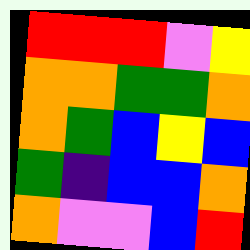[["red", "red", "red", "violet", "yellow"], ["orange", "orange", "green", "green", "orange"], ["orange", "green", "blue", "yellow", "blue"], ["green", "indigo", "blue", "blue", "orange"], ["orange", "violet", "violet", "blue", "red"]]